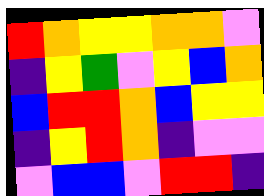[["red", "orange", "yellow", "yellow", "orange", "orange", "violet"], ["indigo", "yellow", "green", "violet", "yellow", "blue", "orange"], ["blue", "red", "red", "orange", "blue", "yellow", "yellow"], ["indigo", "yellow", "red", "orange", "indigo", "violet", "violet"], ["violet", "blue", "blue", "violet", "red", "red", "indigo"]]